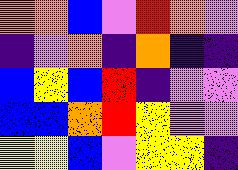[["orange", "orange", "blue", "violet", "red", "orange", "violet"], ["indigo", "violet", "orange", "indigo", "orange", "indigo", "indigo"], ["blue", "yellow", "blue", "red", "indigo", "violet", "violet"], ["blue", "blue", "orange", "red", "yellow", "violet", "violet"], ["yellow", "yellow", "blue", "violet", "yellow", "yellow", "indigo"]]